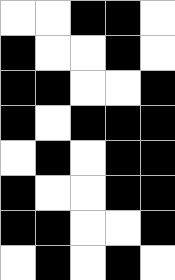[["white", "white", "black", "black", "white"], ["black", "white", "white", "black", "white"], ["black", "black", "white", "white", "black"], ["black", "white", "black", "black", "black"], ["white", "black", "white", "black", "black"], ["black", "white", "white", "black", "black"], ["black", "black", "white", "white", "black"], ["white", "black", "white", "black", "white"]]